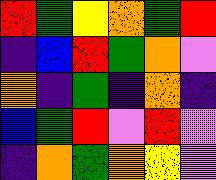[["red", "green", "yellow", "orange", "green", "red"], ["indigo", "blue", "red", "green", "orange", "violet"], ["orange", "indigo", "green", "indigo", "orange", "indigo"], ["blue", "green", "red", "violet", "red", "violet"], ["indigo", "orange", "green", "orange", "yellow", "violet"]]